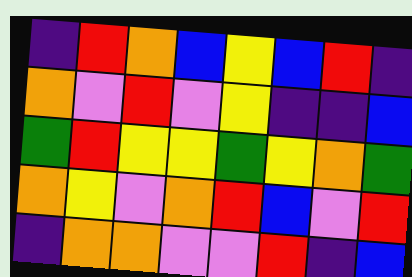[["indigo", "red", "orange", "blue", "yellow", "blue", "red", "indigo"], ["orange", "violet", "red", "violet", "yellow", "indigo", "indigo", "blue"], ["green", "red", "yellow", "yellow", "green", "yellow", "orange", "green"], ["orange", "yellow", "violet", "orange", "red", "blue", "violet", "red"], ["indigo", "orange", "orange", "violet", "violet", "red", "indigo", "blue"]]